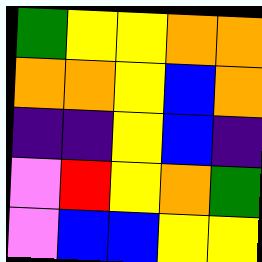[["green", "yellow", "yellow", "orange", "orange"], ["orange", "orange", "yellow", "blue", "orange"], ["indigo", "indigo", "yellow", "blue", "indigo"], ["violet", "red", "yellow", "orange", "green"], ["violet", "blue", "blue", "yellow", "yellow"]]